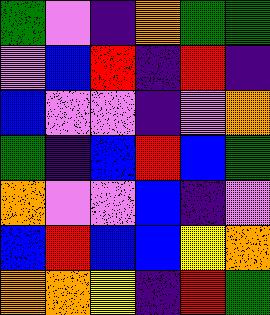[["green", "violet", "indigo", "orange", "green", "green"], ["violet", "blue", "red", "indigo", "red", "indigo"], ["blue", "violet", "violet", "indigo", "violet", "orange"], ["green", "indigo", "blue", "red", "blue", "green"], ["orange", "violet", "violet", "blue", "indigo", "violet"], ["blue", "red", "blue", "blue", "yellow", "orange"], ["orange", "orange", "yellow", "indigo", "red", "green"]]